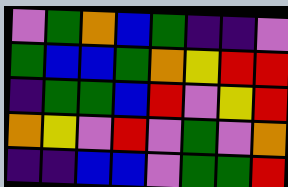[["violet", "green", "orange", "blue", "green", "indigo", "indigo", "violet"], ["green", "blue", "blue", "green", "orange", "yellow", "red", "red"], ["indigo", "green", "green", "blue", "red", "violet", "yellow", "red"], ["orange", "yellow", "violet", "red", "violet", "green", "violet", "orange"], ["indigo", "indigo", "blue", "blue", "violet", "green", "green", "red"]]